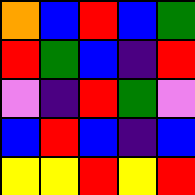[["orange", "blue", "red", "blue", "green"], ["red", "green", "blue", "indigo", "red"], ["violet", "indigo", "red", "green", "violet"], ["blue", "red", "blue", "indigo", "blue"], ["yellow", "yellow", "red", "yellow", "red"]]